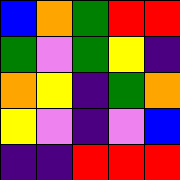[["blue", "orange", "green", "red", "red"], ["green", "violet", "green", "yellow", "indigo"], ["orange", "yellow", "indigo", "green", "orange"], ["yellow", "violet", "indigo", "violet", "blue"], ["indigo", "indigo", "red", "red", "red"]]